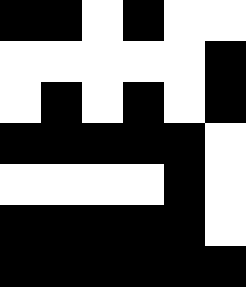[["black", "black", "white", "black", "white", "white"], ["white", "white", "white", "white", "white", "black"], ["white", "black", "white", "black", "white", "black"], ["black", "black", "black", "black", "black", "white"], ["white", "white", "white", "white", "black", "white"], ["black", "black", "black", "black", "black", "white"], ["black", "black", "black", "black", "black", "black"]]